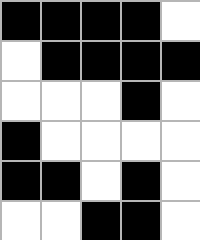[["black", "black", "black", "black", "white"], ["white", "black", "black", "black", "black"], ["white", "white", "white", "black", "white"], ["black", "white", "white", "white", "white"], ["black", "black", "white", "black", "white"], ["white", "white", "black", "black", "white"]]